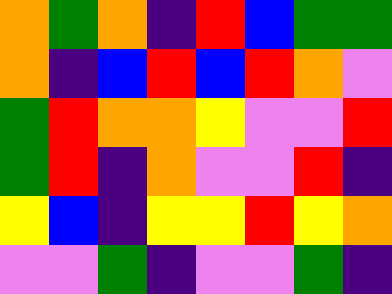[["orange", "green", "orange", "indigo", "red", "blue", "green", "green"], ["orange", "indigo", "blue", "red", "blue", "red", "orange", "violet"], ["green", "red", "orange", "orange", "yellow", "violet", "violet", "red"], ["green", "red", "indigo", "orange", "violet", "violet", "red", "indigo"], ["yellow", "blue", "indigo", "yellow", "yellow", "red", "yellow", "orange"], ["violet", "violet", "green", "indigo", "violet", "violet", "green", "indigo"]]